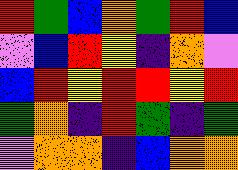[["red", "green", "blue", "orange", "green", "red", "blue"], ["violet", "blue", "red", "yellow", "indigo", "orange", "violet"], ["blue", "red", "yellow", "red", "red", "yellow", "red"], ["green", "orange", "indigo", "red", "green", "indigo", "green"], ["violet", "orange", "orange", "indigo", "blue", "orange", "orange"]]